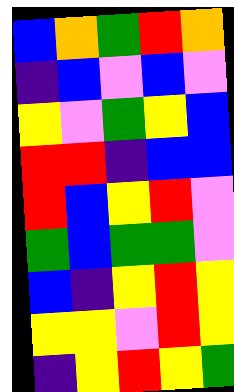[["blue", "orange", "green", "red", "orange"], ["indigo", "blue", "violet", "blue", "violet"], ["yellow", "violet", "green", "yellow", "blue"], ["red", "red", "indigo", "blue", "blue"], ["red", "blue", "yellow", "red", "violet"], ["green", "blue", "green", "green", "violet"], ["blue", "indigo", "yellow", "red", "yellow"], ["yellow", "yellow", "violet", "red", "yellow"], ["indigo", "yellow", "red", "yellow", "green"]]